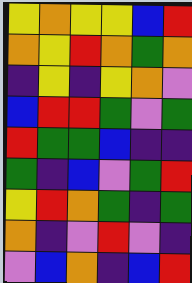[["yellow", "orange", "yellow", "yellow", "blue", "red"], ["orange", "yellow", "red", "orange", "green", "orange"], ["indigo", "yellow", "indigo", "yellow", "orange", "violet"], ["blue", "red", "red", "green", "violet", "green"], ["red", "green", "green", "blue", "indigo", "indigo"], ["green", "indigo", "blue", "violet", "green", "red"], ["yellow", "red", "orange", "green", "indigo", "green"], ["orange", "indigo", "violet", "red", "violet", "indigo"], ["violet", "blue", "orange", "indigo", "blue", "red"]]